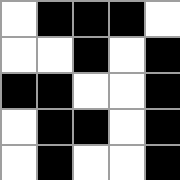[["white", "black", "black", "black", "white"], ["white", "white", "black", "white", "black"], ["black", "black", "white", "white", "black"], ["white", "black", "black", "white", "black"], ["white", "black", "white", "white", "black"]]